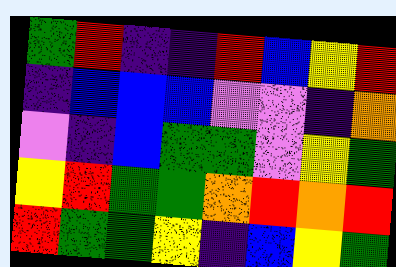[["green", "red", "indigo", "indigo", "red", "blue", "yellow", "red"], ["indigo", "blue", "blue", "blue", "violet", "violet", "indigo", "orange"], ["violet", "indigo", "blue", "green", "green", "violet", "yellow", "green"], ["yellow", "red", "green", "green", "orange", "red", "orange", "red"], ["red", "green", "green", "yellow", "indigo", "blue", "yellow", "green"]]